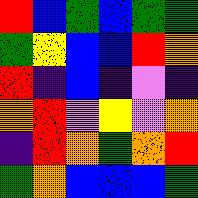[["red", "blue", "green", "blue", "green", "green"], ["green", "yellow", "blue", "blue", "red", "orange"], ["red", "indigo", "blue", "indigo", "violet", "indigo"], ["orange", "red", "violet", "yellow", "violet", "orange"], ["indigo", "red", "orange", "green", "orange", "red"], ["green", "orange", "blue", "blue", "blue", "green"]]